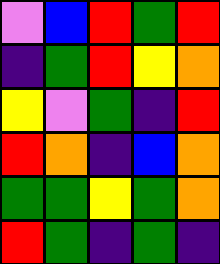[["violet", "blue", "red", "green", "red"], ["indigo", "green", "red", "yellow", "orange"], ["yellow", "violet", "green", "indigo", "red"], ["red", "orange", "indigo", "blue", "orange"], ["green", "green", "yellow", "green", "orange"], ["red", "green", "indigo", "green", "indigo"]]